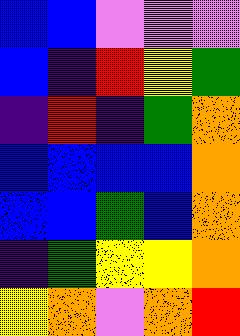[["blue", "blue", "violet", "violet", "violet"], ["blue", "indigo", "red", "yellow", "green"], ["indigo", "red", "indigo", "green", "orange"], ["blue", "blue", "blue", "blue", "orange"], ["blue", "blue", "green", "blue", "orange"], ["indigo", "green", "yellow", "yellow", "orange"], ["yellow", "orange", "violet", "orange", "red"]]